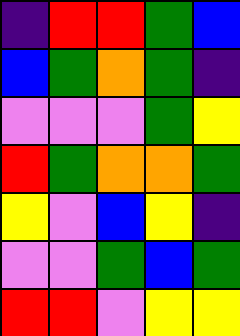[["indigo", "red", "red", "green", "blue"], ["blue", "green", "orange", "green", "indigo"], ["violet", "violet", "violet", "green", "yellow"], ["red", "green", "orange", "orange", "green"], ["yellow", "violet", "blue", "yellow", "indigo"], ["violet", "violet", "green", "blue", "green"], ["red", "red", "violet", "yellow", "yellow"]]